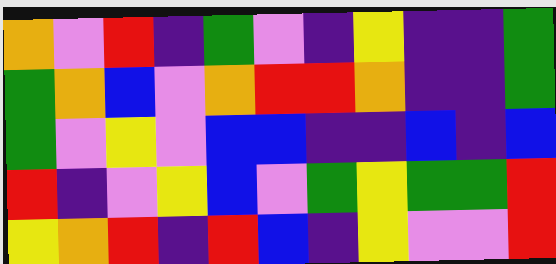[["orange", "violet", "red", "indigo", "green", "violet", "indigo", "yellow", "indigo", "indigo", "green"], ["green", "orange", "blue", "violet", "orange", "red", "red", "orange", "indigo", "indigo", "green"], ["green", "violet", "yellow", "violet", "blue", "blue", "indigo", "indigo", "blue", "indigo", "blue"], ["red", "indigo", "violet", "yellow", "blue", "violet", "green", "yellow", "green", "green", "red"], ["yellow", "orange", "red", "indigo", "red", "blue", "indigo", "yellow", "violet", "violet", "red"]]